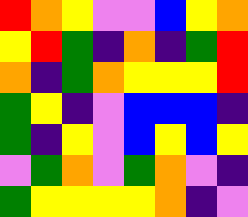[["red", "orange", "yellow", "violet", "violet", "blue", "yellow", "orange"], ["yellow", "red", "green", "indigo", "orange", "indigo", "green", "red"], ["orange", "indigo", "green", "orange", "yellow", "yellow", "yellow", "red"], ["green", "yellow", "indigo", "violet", "blue", "blue", "blue", "indigo"], ["green", "indigo", "yellow", "violet", "blue", "yellow", "blue", "yellow"], ["violet", "green", "orange", "violet", "green", "orange", "violet", "indigo"], ["green", "yellow", "yellow", "yellow", "yellow", "orange", "indigo", "violet"]]